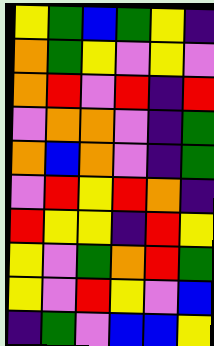[["yellow", "green", "blue", "green", "yellow", "indigo"], ["orange", "green", "yellow", "violet", "yellow", "violet"], ["orange", "red", "violet", "red", "indigo", "red"], ["violet", "orange", "orange", "violet", "indigo", "green"], ["orange", "blue", "orange", "violet", "indigo", "green"], ["violet", "red", "yellow", "red", "orange", "indigo"], ["red", "yellow", "yellow", "indigo", "red", "yellow"], ["yellow", "violet", "green", "orange", "red", "green"], ["yellow", "violet", "red", "yellow", "violet", "blue"], ["indigo", "green", "violet", "blue", "blue", "yellow"]]